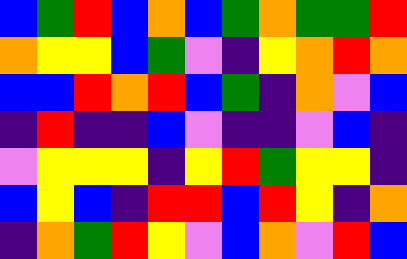[["blue", "green", "red", "blue", "orange", "blue", "green", "orange", "green", "green", "red"], ["orange", "yellow", "yellow", "blue", "green", "violet", "indigo", "yellow", "orange", "red", "orange"], ["blue", "blue", "red", "orange", "red", "blue", "green", "indigo", "orange", "violet", "blue"], ["indigo", "red", "indigo", "indigo", "blue", "violet", "indigo", "indigo", "violet", "blue", "indigo"], ["violet", "yellow", "yellow", "yellow", "indigo", "yellow", "red", "green", "yellow", "yellow", "indigo"], ["blue", "yellow", "blue", "indigo", "red", "red", "blue", "red", "yellow", "indigo", "orange"], ["indigo", "orange", "green", "red", "yellow", "violet", "blue", "orange", "violet", "red", "blue"]]